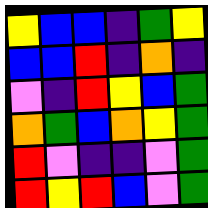[["yellow", "blue", "blue", "indigo", "green", "yellow"], ["blue", "blue", "red", "indigo", "orange", "indigo"], ["violet", "indigo", "red", "yellow", "blue", "green"], ["orange", "green", "blue", "orange", "yellow", "green"], ["red", "violet", "indigo", "indigo", "violet", "green"], ["red", "yellow", "red", "blue", "violet", "green"]]